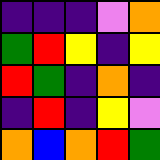[["indigo", "indigo", "indigo", "violet", "orange"], ["green", "red", "yellow", "indigo", "yellow"], ["red", "green", "indigo", "orange", "indigo"], ["indigo", "red", "indigo", "yellow", "violet"], ["orange", "blue", "orange", "red", "green"]]